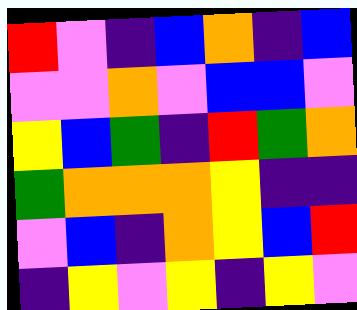[["red", "violet", "indigo", "blue", "orange", "indigo", "blue"], ["violet", "violet", "orange", "violet", "blue", "blue", "violet"], ["yellow", "blue", "green", "indigo", "red", "green", "orange"], ["green", "orange", "orange", "orange", "yellow", "indigo", "indigo"], ["violet", "blue", "indigo", "orange", "yellow", "blue", "red"], ["indigo", "yellow", "violet", "yellow", "indigo", "yellow", "violet"]]